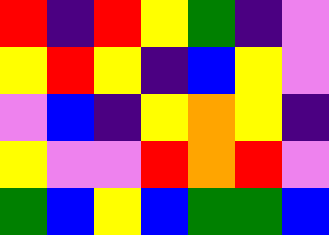[["red", "indigo", "red", "yellow", "green", "indigo", "violet"], ["yellow", "red", "yellow", "indigo", "blue", "yellow", "violet"], ["violet", "blue", "indigo", "yellow", "orange", "yellow", "indigo"], ["yellow", "violet", "violet", "red", "orange", "red", "violet"], ["green", "blue", "yellow", "blue", "green", "green", "blue"]]